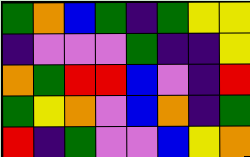[["green", "orange", "blue", "green", "indigo", "green", "yellow", "yellow"], ["indigo", "violet", "violet", "violet", "green", "indigo", "indigo", "yellow"], ["orange", "green", "red", "red", "blue", "violet", "indigo", "red"], ["green", "yellow", "orange", "violet", "blue", "orange", "indigo", "green"], ["red", "indigo", "green", "violet", "violet", "blue", "yellow", "orange"]]